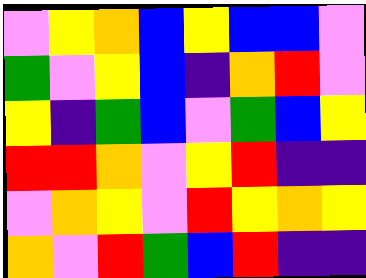[["violet", "yellow", "orange", "blue", "yellow", "blue", "blue", "violet"], ["green", "violet", "yellow", "blue", "indigo", "orange", "red", "violet"], ["yellow", "indigo", "green", "blue", "violet", "green", "blue", "yellow"], ["red", "red", "orange", "violet", "yellow", "red", "indigo", "indigo"], ["violet", "orange", "yellow", "violet", "red", "yellow", "orange", "yellow"], ["orange", "violet", "red", "green", "blue", "red", "indigo", "indigo"]]